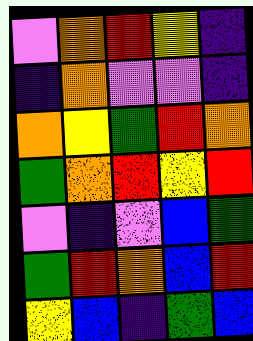[["violet", "orange", "red", "yellow", "indigo"], ["indigo", "orange", "violet", "violet", "indigo"], ["orange", "yellow", "green", "red", "orange"], ["green", "orange", "red", "yellow", "red"], ["violet", "indigo", "violet", "blue", "green"], ["green", "red", "orange", "blue", "red"], ["yellow", "blue", "indigo", "green", "blue"]]